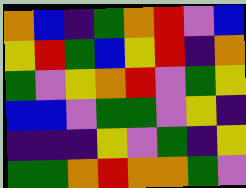[["orange", "blue", "indigo", "green", "orange", "red", "violet", "blue"], ["yellow", "red", "green", "blue", "yellow", "red", "indigo", "orange"], ["green", "violet", "yellow", "orange", "red", "violet", "green", "yellow"], ["blue", "blue", "violet", "green", "green", "violet", "yellow", "indigo"], ["indigo", "indigo", "indigo", "yellow", "violet", "green", "indigo", "yellow"], ["green", "green", "orange", "red", "orange", "orange", "green", "violet"]]